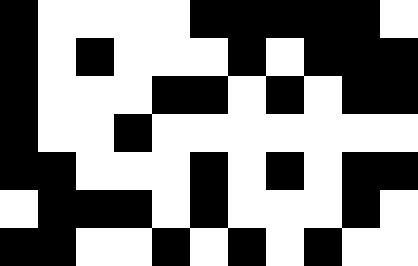[["black", "white", "white", "white", "white", "black", "black", "black", "black", "black", "white"], ["black", "white", "black", "white", "white", "white", "black", "white", "black", "black", "black"], ["black", "white", "white", "white", "black", "black", "white", "black", "white", "black", "black"], ["black", "white", "white", "black", "white", "white", "white", "white", "white", "white", "white"], ["black", "black", "white", "white", "white", "black", "white", "black", "white", "black", "black"], ["white", "black", "black", "black", "white", "black", "white", "white", "white", "black", "white"], ["black", "black", "white", "white", "black", "white", "black", "white", "black", "white", "white"]]